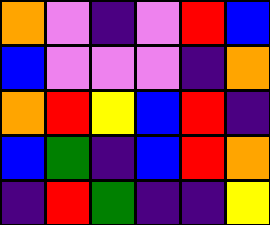[["orange", "violet", "indigo", "violet", "red", "blue"], ["blue", "violet", "violet", "violet", "indigo", "orange"], ["orange", "red", "yellow", "blue", "red", "indigo"], ["blue", "green", "indigo", "blue", "red", "orange"], ["indigo", "red", "green", "indigo", "indigo", "yellow"]]